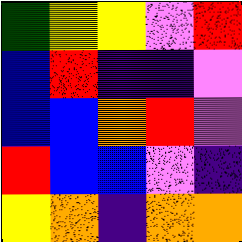[["green", "yellow", "yellow", "violet", "red"], ["blue", "red", "indigo", "indigo", "violet"], ["blue", "blue", "orange", "red", "violet"], ["red", "blue", "blue", "violet", "indigo"], ["yellow", "orange", "indigo", "orange", "orange"]]